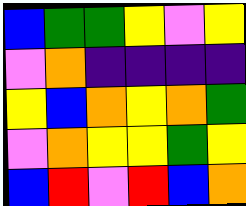[["blue", "green", "green", "yellow", "violet", "yellow"], ["violet", "orange", "indigo", "indigo", "indigo", "indigo"], ["yellow", "blue", "orange", "yellow", "orange", "green"], ["violet", "orange", "yellow", "yellow", "green", "yellow"], ["blue", "red", "violet", "red", "blue", "orange"]]